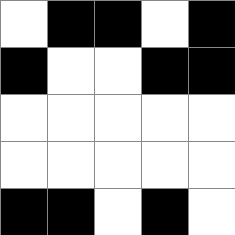[["white", "black", "black", "white", "black"], ["black", "white", "white", "black", "black"], ["white", "white", "white", "white", "white"], ["white", "white", "white", "white", "white"], ["black", "black", "white", "black", "white"]]